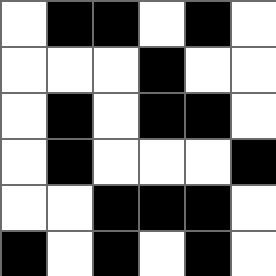[["white", "black", "black", "white", "black", "white"], ["white", "white", "white", "black", "white", "white"], ["white", "black", "white", "black", "black", "white"], ["white", "black", "white", "white", "white", "black"], ["white", "white", "black", "black", "black", "white"], ["black", "white", "black", "white", "black", "white"]]